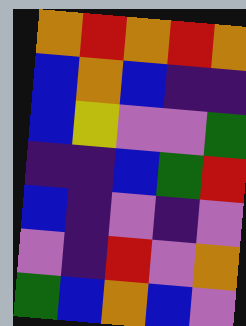[["orange", "red", "orange", "red", "orange"], ["blue", "orange", "blue", "indigo", "indigo"], ["blue", "yellow", "violet", "violet", "green"], ["indigo", "indigo", "blue", "green", "red"], ["blue", "indigo", "violet", "indigo", "violet"], ["violet", "indigo", "red", "violet", "orange"], ["green", "blue", "orange", "blue", "violet"]]